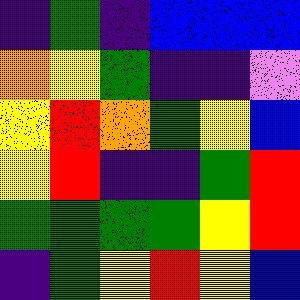[["indigo", "green", "indigo", "blue", "blue", "blue"], ["orange", "yellow", "green", "indigo", "indigo", "violet"], ["yellow", "red", "orange", "green", "yellow", "blue"], ["yellow", "red", "indigo", "indigo", "green", "red"], ["green", "green", "green", "green", "yellow", "red"], ["indigo", "green", "yellow", "red", "yellow", "blue"]]